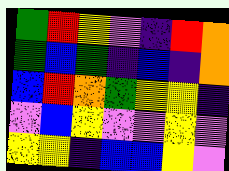[["green", "red", "yellow", "violet", "indigo", "red", "orange"], ["green", "blue", "green", "indigo", "blue", "indigo", "orange"], ["blue", "red", "orange", "green", "yellow", "yellow", "indigo"], ["violet", "blue", "yellow", "violet", "violet", "yellow", "violet"], ["yellow", "yellow", "indigo", "blue", "blue", "yellow", "violet"]]